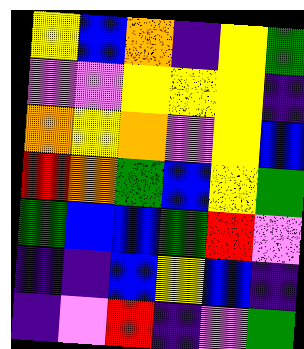[["yellow", "blue", "orange", "indigo", "yellow", "green"], ["violet", "violet", "yellow", "yellow", "yellow", "indigo"], ["orange", "yellow", "orange", "violet", "yellow", "blue"], ["red", "orange", "green", "blue", "yellow", "green"], ["green", "blue", "blue", "green", "red", "violet"], ["indigo", "indigo", "blue", "yellow", "blue", "indigo"], ["indigo", "violet", "red", "indigo", "violet", "green"]]